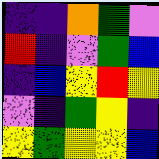[["indigo", "indigo", "orange", "green", "violet"], ["red", "indigo", "violet", "green", "blue"], ["indigo", "blue", "yellow", "red", "yellow"], ["violet", "indigo", "green", "yellow", "indigo"], ["yellow", "green", "yellow", "yellow", "blue"]]